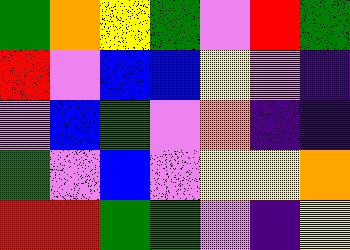[["green", "orange", "yellow", "green", "violet", "red", "green"], ["red", "violet", "blue", "blue", "yellow", "violet", "indigo"], ["violet", "blue", "green", "violet", "orange", "indigo", "indigo"], ["green", "violet", "blue", "violet", "yellow", "yellow", "orange"], ["red", "red", "green", "green", "violet", "indigo", "yellow"]]